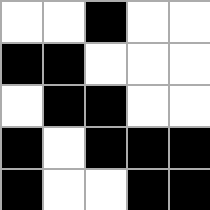[["white", "white", "black", "white", "white"], ["black", "black", "white", "white", "white"], ["white", "black", "black", "white", "white"], ["black", "white", "black", "black", "black"], ["black", "white", "white", "black", "black"]]